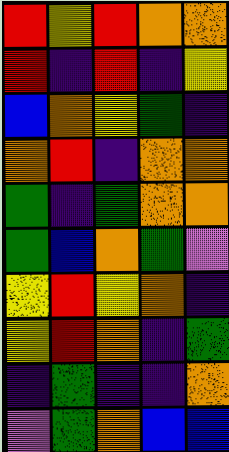[["red", "yellow", "red", "orange", "orange"], ["red", "indigo", "red", "indigo", "yellow"], ["blue", "orange", "yellow", "green", "indigo"], ["orange", "red", "indigo", "orange", "orange"], ["green", "indigo", "green", "orange", "orange"], ["green", "blue", "orange", "green", "violet"], ["yellow", "red", "yellow", "orange", "indigo"], ["yellow", "red", "orange", "indigo", "green"], ["indigo", "green", "indigo", "indigo", "orange"], ["violet", "green", "orange", "blue", "blue"]]